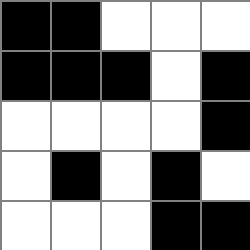[["black", "black", "white", "white", "white"], ["black", "black", "black", "white", "black"], ["white", "white", "white", "white", "black"], ["white", "black", "white", "black", "white"], ["white", "white", "white", "black", "black"]]